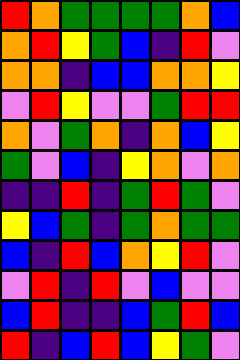[["red", "orange", "green", "green", "green", "green", "orange", "blue"], ["orange", "red", "yellow", "green", "blue", "indigo", "red", "violet"], ["orange", "orange", "indigo", "blue", "blue", "orange", "orange", "yellow"], ["violet", "red", "yellow", "violet", "violet", "green", "red", "red"], ["orange", "violet", "green", "orange", "indigo", "orange", "blue", "yellow"], ["green", "violet", "blue", "indigo", "yellow", "orange", "violet", "orange"], ["indigo", "indigo", "red", "indigo", "green", "red", "green", "violet"], ["yellow", "blue", "green", "indigo", "green", "orange", "green", "green"], ["blue", "indigo", "red", "blue", "orange", "yellow", "red", "violet"], ["violet", "red", "indigo", "red", "violet", "blue", "violet", "violet"], ["blue", "red", "indigo", "indigo", "blue", "green", "red", "blue"], ["red", "indigo", "blue", "red", "blue", "yellow", "green", "violet"]]